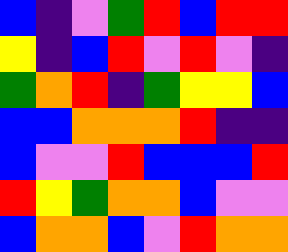[["blue", "indigo", "violet", "green", "red", "blue", "red", "red"], ["yellow", "indigo", "blue", "red", "violet", "red", "violet", "indigo"], ["green", "orange", "red", "indigo", "green", "yellow", "yellow", "blue"], ["blue", "blue", "orange", "orange", "orange", "red", "indigo", "indigo"], ["blue", "violet", "violet", "red", "blue", "blue", "blue", "red"], ["red", "yellow", "green", "orange", "orange", "blue", "violet", "violet"], ["blue", "orange", "orange", "blue", "violet", "red", "orange", "orange"]]